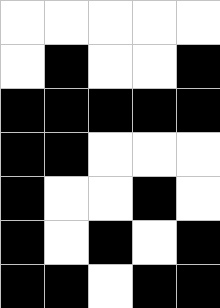[["white", "white", "white", "white", "white"], ["white", "black", "white", "white", "black"], ["black", "black", "black", "black", "black"], ["black", "black", "white", "white", "white"], ["black", "white", "white", "black", "white"], ["black", "white", "black", "white", "black"], ["black", "black", "white", "black", "black"]]